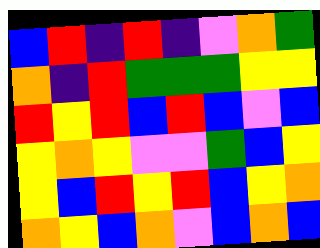[["blue", "red", "indigo", "red", "indigo", "violet", "orange", "green"], ["orange", "indigo", "red", "green", "green", "green", "yellow", "yellow"], ["red", "yellow", "red", "blue", "red", "blue", "violet", "blue"], ["yellow", "orange", "yellow", "violet", "violet", "green", "blue", "yellow"], ["yellow", "blue", "red", "yellow", "red", "blue", "yellow", "orange"], ["orange", "yellow", "blue", "orange", "violet", "blue", "orange", "blue"]]